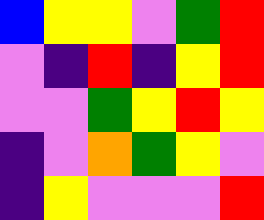[["blue", "yellow", "yellow", "violet", "green", "red"], ["violet", "indigo", "red", "indigo", "yellow", "red"], ["violet", "violet", "green", "yellow", "red", "yellow"], ["indigo", "violet", "orange", "green", "yellow", "violet"], ["indigo", "yellow", "violet", "violet", "violet", "red"]]